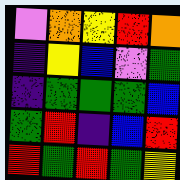[["violet", "orange", "yellow", "red", "orange"], ["indigo", "yellow", "blue", "violet", "green"], ["indigo", "green", "green", "green", "blue"], ["green", "red", "indigo", "blue", "red"], ["red", "green", "red", "green", "yellow"]]